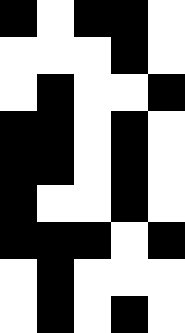[["black", "white", "black", "black", "white"], ["white", "white", "white", "black", "white"], ["white", "black", "white", "white", "black"], ["black", "black", "white", "black", "white"], ["black", "black", "white", "black", "white"], ["black", "white", "white", "black", "white"], ["black", "black", "black", "white", "black"], ["white", "black", "white", "white", "white"], ["white", "black", "white", "black", "white"]]